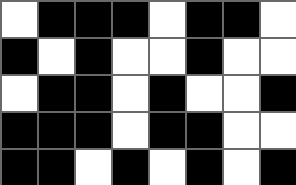[["white", "black", "black", "black", "white", "black", "black", "white"], ["black", "white", "black", "white", "white", "black", "white", "white"], ["white", "black", "black", "white", "black", "white", "white", "black"], ["black", "black", "black", "white", "black", "black", "white", "white"], ["black", "black", "white", "black", "white", "black", "white", "black"]]